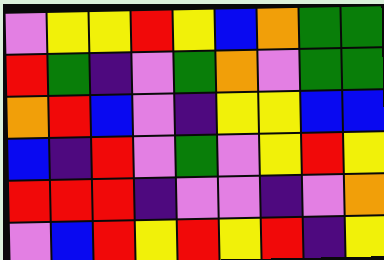[["violet", "yellow", "yellow", "red", "yellow", "blue", "orange", "green", "green"], ["red", "green", "indigo", "violet", "green", "orange", "violet", "green", "green"], ["orange", "red", "blue", "violet", "indigo", "yellow", "yellow", "blue", "blue"], ["blue", "indigo", "red", "violet", "green", "violet", "yellow", "red", "yellow"], ["red", "red", "red", "indigo", "violet", "violet", "indigo", "violet", "orange"], ["violet", "blue", "red", "yellow", "red", "yellow", "red", "indigo", "yellow"]]